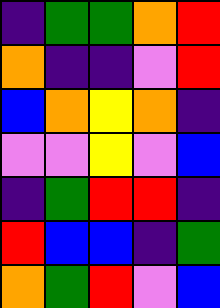[["indigo", "green", "green", "orange", "red"], ["orange", "indigo", "indigo", "violet", "red"], ["blue", "orange", "yellow", "orange", "indigo"], ["violet", "violet", "yellow", "violet", "blue"], ["indigo", "green", "red", "red", "indigo"], ["red", "blue", "blue", "indigo", "green"], ["orange", "green", "red", "violet", "blue"]]